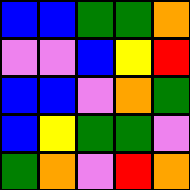[["blue", "blue", "green", "green", "orange"], ["violet", "violet", "blue", "yellow", "red"], ["blue", "blue", "violet", "orange", "green"], ["blue", "yellow", "green", "green", "violet"], ["green", "orange", "violet", "red", "orange"]]